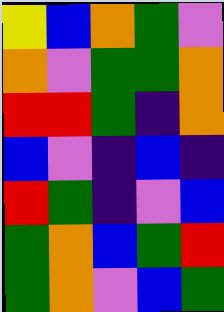[["yellow", "blue", "orange", "green", "violet"], ["orange", "violet", "green", "green", "orange"], ["red", "red", "green", "indigo", "orange"], ["blue", "violet", "indigo", "blue", "indigo"], ["red", "green", "indigo", "violet", "blue"], ["green", "orange", "blue", "green", "red"], ["green", "orange", "violet", "blue", "green"]]